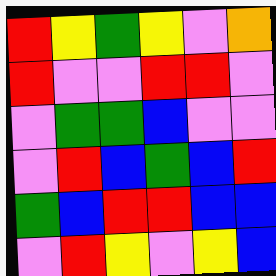[["red", "yellow", "green", "yellow", "violet", "orange"], ["red", "violet", "violet", "red", "red", "violet"], ["violet", "green", "green", "blue", "violet", "violet"], ["violet", "red", "blue", "green", "blue", "red"], ["green", "blue", "red", "red", "blue", "blue"], ["violet", "red", "yellow", "violet", "yellow", "blue"]]